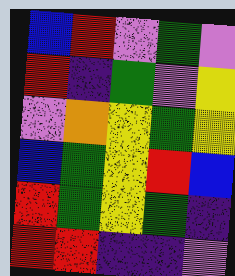[["blue", "red", "violet", "green", "violet"], ["red", "indigo", "green", "violet", "yellow"], ["violet", "orange", "yellow", "green", "yellow"], ["blue", "green", "yellow", "red", "blue"], ["red", "green", "yellow", "green", "indigo"], ["red", "red", "indigo", "indigo", "violet"]]